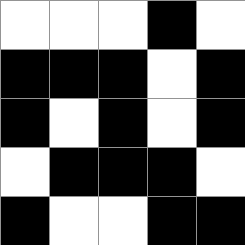[["white", "white", "white", "black", "white"], ["black", "black", "black", "white", "black"], ["black", "white", "black", "white", "black"], ["white", "black", "black", "black", "white"], ["black", "white", "white", "black", "black"]]